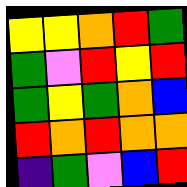[["yellow", "yellow", "orange", "red", "green"], ["green", "violet", "red", "yellow", "red"], ["green", "yellow", "green", "orange", "blue"], ["red", "orange", "red", "orange", "orange"], ["indigo", "green", "violet", "blue", "red"]]